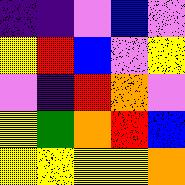[["indigo", "indigo", "violet", "blue", "violet"], ["yellow", "red", "blue", "violet", "yellow"], ["violet", "indigo", "red", "orange", "violet"], ["yellow", "green", "orange", "red", "blue"], ["yellow", "yellow", "yellow", "yellow", "orange"]]